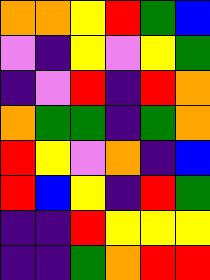[["orange", "orange", "yellow", "red", "green", "blue"], ["violet", "indigo", "yellow", "violet", "yellow", "green"], ["indigo", "violet", "red", "indigo", "red", "orange"], ["orange", "green", "green", "indigo", "green", "orange"], ["red", "yellow", "violet", "orange", "indigo", "blue"], ["red", "blue", "yellow", "indigo", "red", "green"], ["indigo", "indigo", "red", "yellow", "yellow", "yellow"], ["indigo", "indigo", "green", "orange", "red", "red"]]